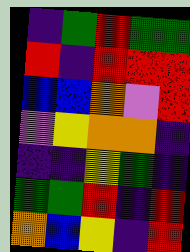[["indigo", "green", "red", "green", "green"], ["red", "indigo", "red", "red", "red"], ["blue", "blue", "orange", "violet", "red"], ["violet", "yellow", "orange", "orange", "indigo"], ["indigo", "indigo", "yellow", "green", "indigo"], ["green", "green", "red", "indigo", "red"], ["orange", "blue", "yellow", "indigo", "red"]]